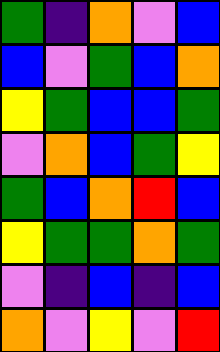[["green", "indigo", "orange", "violet", "blue"], ["blue", "violet", "green", "blue", "orange"], ["yellow", "green", "blue", "blue", "green"], ["violet", "orange", "blue", "green", "yellow"], ["green", "blue", "orange", "red", "blue"], ["yellow", "green", "green", "orange", "green"], ["violet", "indigo", "blue", "indigo", "blue"], ["orange", "violet", "yellow", "violet", "red"]]